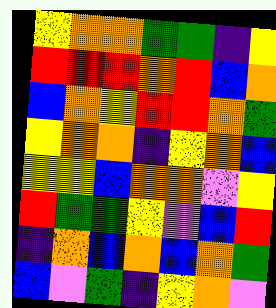[["yellow", "orange", "orange", "green", "green", "indigo", "yellow"], ["red", "red", "red", "orange", "red", "blue", "orange"], ["blue", "orange", "yellow", "red", "red", "orange", "green"], ["yellow", "orange", "orange", "indigo", "yellow", "orange", "blue"], ["yellow", "yellow", "blue", "orange", "orange", "violet", "yellow"], ["red", "green", "green", "yellow", "violet", "blue", "red"], ["indigo", "orange", "blue", "orange", "blue", "orange", "green"], ["blue", "violet", "green", "indigo", "yellow", "orange", "violet"]]